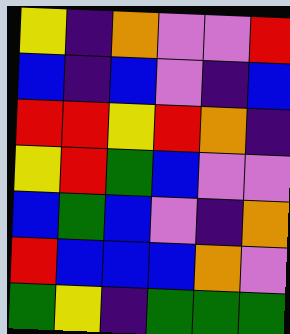[["yellow", "indigo", "orange", "violet", "violet", "red"], ["blue", "indigo", "blue", "violet", "indigo", "blue"], ["red", "red", "yellow", "red", "orange", "indigo"], ["yellow", "red", "green", "blue", "violet", "violet"], ["blue", "green", "blue", "violet", "indigo", "orange"], ["red", "blue", "blue", "blue", "orange", "violet"], ["green", "yellow", "indigo", "green", "green", "green"]]